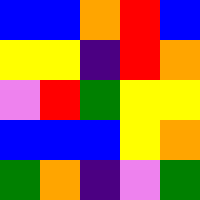[["blue", "blue", "orange", "red", "blue"], ["yellow", "yellow", "indigo", "red", "orange"], ["violet", "red", "green", "yellow", "yellow"], ["blue", "blue", "blue", "yellow", "orange"], ["green", "orange", "indigo", "violet", "green"]]